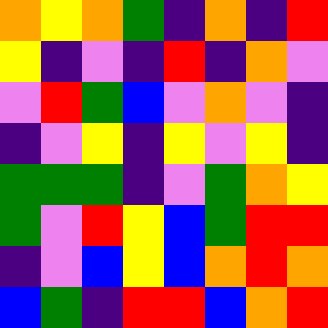[["orange", "yellow", "orange", "green", "indigo", "orange", "indigo", "red"], ["yellow", "indigo", "violet", "indigo", "red", "indigo", "orange", "violet"], ["violet", "red", "green", "blue", "violet", "orange", "violet", "indigo"], ["indigo", "violet", "yellow", "indigo", "yellow", "violet", "yellow", "indigo"], ["green", "green", "green", "indigo", "violet", "green", "orange", "yellow"], ["green", "violet", "red", "yellow", "blue", "green", "red", "red"], ["indigo", "violet", "blue", "yellow", "blue", "orange", "red", "orange"], ["blue", "green", "indigo", "red", "red", "blue", "orange", "red"]]